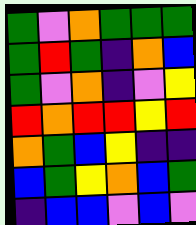[["green", "violet", "orange", "green", "green", "green"], ["green", "red", "green", "indigo", "orange", "blue"], ["green", "violet", "orange", "indigo", "violet", "yellow"], ["red", "orange", "red", "red", "yellow", "red"], ["orange", "green", "blue", "yellow", "indigo", "indigo"], ["blue", "green", "yellow", "orange", "blue", "green"], ["indigo", "blue", "blue", "violet", "blue", "violet"]]